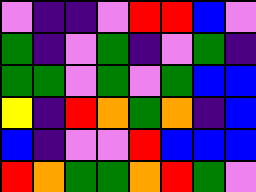[["violet", "indigo", "indigo", "violet", "red", "red", "blue", "violet"], ["green", "indigo", "violet", "green", "indigo", "violet", "green", "indigo"], ["green", "green", "violet", "green", "violet", "green", "blue", "blue"], ["yellow", "indigo", "red", "orange", "green", "orange", "indigo", "blue"], ["blue", "indigo", "violet", "violet", "red", "blue", "blue", "blue"], ["red", "orange", "green", "green", "orange", "red", "green", "violet"]]